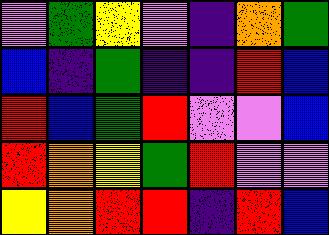[["violet", "green", "yellow", "violet", "indigo", "orange", "green"], ["blue", "indigo", "green", "indigo", "indigo", "red", "blue"], ["red", "blue", "green", "red", "violet", "violet", "blue"], ["red", "orange", "yellow", "green", "red", "violet", "violet"], ["yellow", "orange", "red", "red", "indigo", "red", "blue"]]